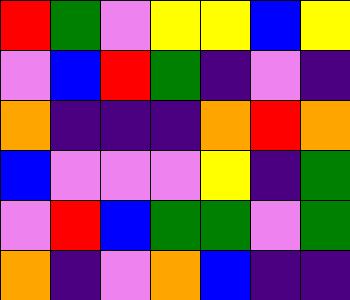[["red", "green", "violet", "yellow", "yellow", "blue", "yellow"], ["violet", "blue", "red", "green", "indigo", "violet", "indigo"], ["orange", "indigo", "indigo", "indigo", "orange", "red", "orange"], ["blue", "violet", "violet", "violet", "yellow", "indigo", "green"], ["violet", "red", "blue", "green", "green", "violet", "green"], ["orange", "indigo", "violet", "orange", "blue", "indigo", "indigo"]]